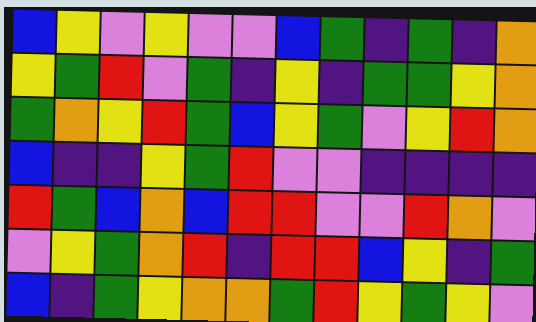[["blue", "yellow", "violet", "yellow", "violet", "violet", "blue", "green", "indigo", "green", "indigo", "orange"], ["yellow", "green", "red", "violet", "green", "indigo", "yellow", "indigo", "green", "green", "yellow", "orange"], ["green", "orange", "yellow", "red", "green", "blue", "yellow", "green", "violet", "yellow", "red", "orange"], ["blue", "indigo", "indigo", "yellow", "green", "red", "violet", "violet", "indigo", "indigo", "indigo", "indigo"], ["red", "green", "blue", "orange", "blue", "red", "red", "violet", "violet", "red", "orange", "violet"], ["violet", "yellow", "green", "orange", "red", "indigo", "red", "red", "blue", "yellow", "indigo", "green"], ["blue", "indigo", "green", "yellow", "orange", "orange", "green", "red", "yellow", "green", "yellow", "violet"]]